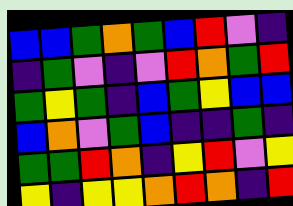[["blue", "blue", "green", "orange", "green", "blue", "red", "violet", "indigo"], ["indigo", "green", "violet", "indigo", "violet", "red", "orange", "green", "red"], ["green", "yellow", "green", "indigo", "blue", "green", "yellow", "blue", "blue"], ["blue", "orange", "violet", "green", "blue", "indigo", "indigo", "green", "indigo"], ["green", "green", "red", "orange", "indigo", "yellow", "red", "violet", "yellow"], ["yellow", "indigo", "yellow", "yellow", "orange", "red", "orange", "indigo", "red"]]